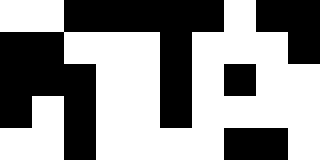[["white", "white", "black", "black", "black", "black", "black", "white", "black", "black"], ["black", "black", "white", "white", "white", "black", "white", "white", "white", "black"], ["black", "black", "black", "white", "white", "black", "white", "black", "white", "white"], ["black", "white", "black", "white", "white", "black", "white", "white", "white", "white"], ["white", "white", "black", "white", "white", "white", "white", "black", "black", "white"]]